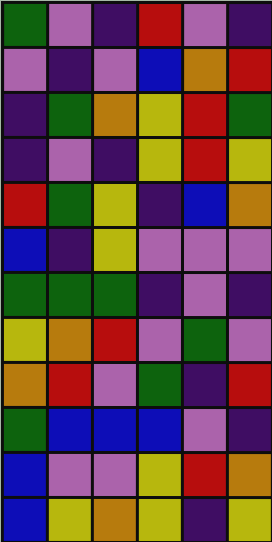[["green", "violet", "indigo", "red", "violet", "indigo"], ["violet", "indigo", "violet", "blue", "orange", "red"], ["indigo", "green", "orange", "yellow", "red", "green"], ["indigo", "violet", "indigo", "yellow", "red", "yellow"], ["red", "green", "yellow", "indigo", "blue", "orange"], ["blue", "indigo", "yellow", "violet", "violet", "violet"], ["green", "green", "green", "indigo", "violet", "indigo"], ["yellow", "orange", "red", "violet", "green", "violet"], ["orange", "red", "violet", "green", "indigo", "red"], ["green", "blue", "blue", "blue", "violet", "indigo"], ["blue", "violet", "violet", "yellow", "red", "orange"], ["blue", "yellow", "orange", "yellow", "indigo", "yellow"]]